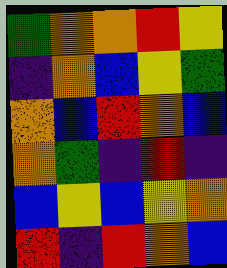[["green", "orange", "orange", "red", "yellow"], ["indigo", "orange", "blue", "yellow", "green"], ["orange", "blue", "red", "orange", "blue"], ["orange", "green", "indigo", "red", "indigo"], ["blue", "yellow", "blue", "yellow", "orange"], ["red", "indigo", "red", "orange", "blue"]]